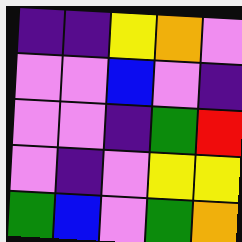[["indigo", "indigo", "yellow", "orange", "violet"], ["violet", "violet", "blue", "violet", "indigo"], ["violet", "violet", "indigo", "green", "red"], ["violet", "indigo", "violet", "yellow", "yellow"], ["green", "blue", "violet", "green", "orange"]]